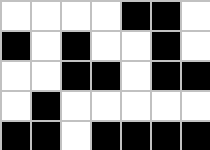[["white", "white", "white", "white", "black", "black", "white"], ["black", "white", "black", "white", "white", "black", "white"], ["white", "white", "black", "black", "white", "black", "black"], ["white", "black", "white", "white", "white", "white", "white"], ["black", "black", "white", "black", "black", "black", "black"]]